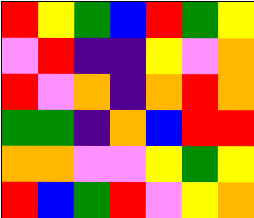[["red", "yellow", "green", "blue", "red", "green", "yellow"], ["violet", "red", "indigo", "indigo", "yellow", "violet", "orange"], ["red", "violet", "orange", "indigo", "orange", "red", "orange"], ["green", "green", "indigo", "orange", "blue", "red", "red"], ["orange", "orange", "violet", "violet", "yellow", "green", "yellow"], ["red", "blue", "green", "red", "violet", "yellow", "orange"]]